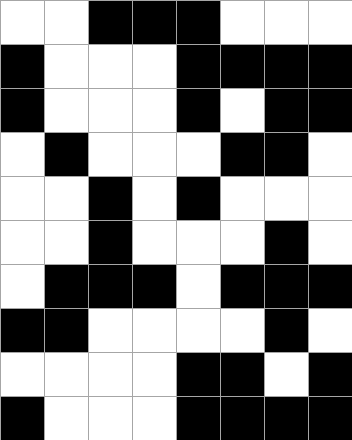[["white", "white", "black", "black", "black", "white", "white", "white"], ["black", "white", "white", "white", "black", "black", "black", "black"], ["black", "white", "white", "white", "black", "white", "black", "black"], ["white", "black", "white", "white", "white", "black", "black", "white"], ["white", "white", "black", "white", "black", "white", "white", "white"], ["white", "white", "black", "white", "white", "white", "black", "white"], ["white", "black", "black", "black", "white", "black", "black", "black"], ["black", "black", "white", "white", "white", "white", "black", "white"], ["white", "white", "white", "white", "black", "black", "white", "black"], ["black", "white", "white", "white", "black", "black", "black", "black"]]